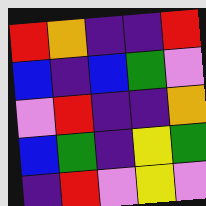[["red", "orange", "indigo", "indigo", "red"], ["blue", "indigo", "blue", "green", "violet"], ["violet", "red", "indigo", "indigo", "orange"], ["blue", "green", "indigo", "yellow", "green"], ["indigo", "red", "violet", "yellow", "violet"]]